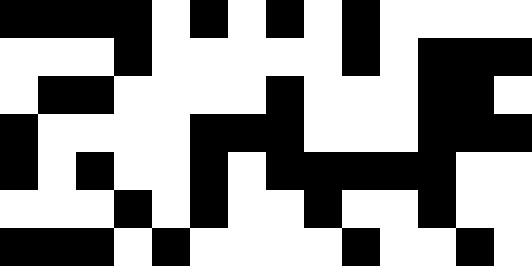[["black", "black", "black", "black", "white", "black", "white", "black", "white", "black", "white", "white", "white", "white"], ["white", "white", "white", "black", "white", "white", "white", "white", "white", "black", "white", "black", "black", "black"], ["white", "black", "black", "white", "white", "white", "white", "black", "white", "white", "white", "black", "black", "white"], ["black", "white", "white", "white", "white", "black", "black", "black", "white", "white", "white", "black", "black", "black"], ["black", "white", "black", "white", "white", "black", "white", "black", "black", "black", "black", "black", "white", "white"], ["white", "white", "white", "black", "white", "black", "white", "white", "black", "white", "white", "black", "white", "white"], ["black", "black", "black", "white", "black", "white", "white", "white", "white", "black", "white", "white", "black", "white"]]